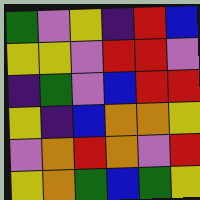[["green", "violet", "yellow", "indigo", "red", "blue"], ["yellow", "yellow", "violet", "red", "red", "violet"], ["indigo", "green", "violet", "blue", "red", "red"], ["yellow", "indigo", "blue", "orange", "orange", "yellow"], ["violet", "orange", "red", "orange", "violet", "red"], ["yellow", "orange", "green", "blue", "green", "yellow"]]